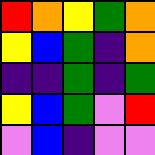[["red", "orange", "yellow", "green", "orange"], ["yellow", "blue", "green", "indigo", "orange"], ["indigo", "indigo", "green", "indigo", "green"], ["yellow", "blue", "green", "violet", "red"], ["violet", "blue", "indigo", "violet", "violet"]]